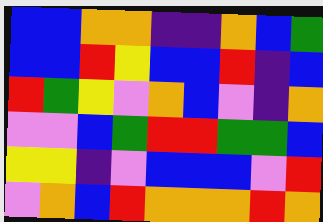[["blue", "blue", "orange", "orange", "indigo", "indigo", "orange", "blue", "green"], ["blue", "blue", "red", "yellow", "blue", "blue", "red", "indigo", "blue"], ["red", "green", "yellow", "violet", "orange", "blue", "violet", "indigo", "orange"], ["violet", "violet", "blue", "green", "red", "red", "green", "green", "blue"], ["yellow", "yellow", "indigo", "violet", "blue", "blue", "blue", "violet", "red"], ["violet", "orange", "blue", "red", "orange", "orange", "orange", "red", "orange"]]